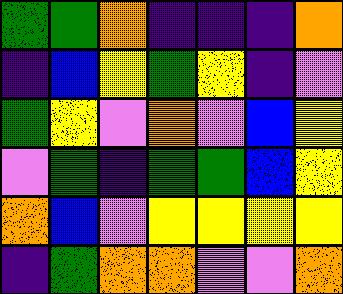[["green", "green", "orange", "indigo", "indigo", "indigo", "orange"], ["indigo", "blue", "yellow", "green", "yellow", "indigo", "violet"], ["green", "yellow", "violet", "orange", "violet", "blue", "yellow"], ["violet", "green", "indigo", "green", "green", "blue", "yellow"], ["orange", "blue", "violet", "yellow", "yellow", "yellow", "yellow"], ["indigo", "green", "orange", "orange", "violet", "violet", "orange"]]